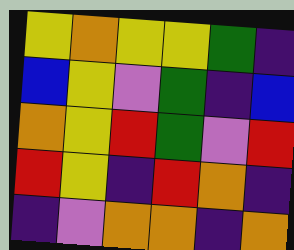[["yellow", "orange", "yellow", "yellow", "green", "indigo"], ["blue", "yellow", "violet", "green", "indigo", "blue"], ["orange", "yellow", "red", "green", "violet", "red"], ["red", "yellow", "indigo", "red", "orange", "indigo"], ["indigo", "violet", "orange", "orange", "indigo", "orange"]]